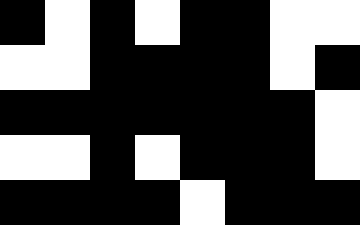[["black", "white", "black", "white", "black", "black", "white", "white"], ["white", "white", "black", "black", "black", "black", "white", "black"], ["black", "black", "black", "black", "black", "black", "black", "white"], ["white", "white", "black", "white", "black", "black", "black", "white"], ["black", "black", "black", "black", "white", "black", "black", "black"]]